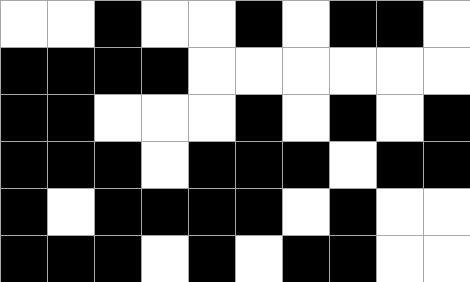[["white", "white", "black", "white", "white", "black", "white", "black", "black", "white"], ["black", "black", "black", "black", "white", "white", "white", "white", "white", "white"], ["black", "black", "white", "white", "white", "black", "white", "black", "white", "black"], ["black", "black", "black", "white", "black", "black", "black", "white", "black", "black"], ["black", "white", "black", "black", "black", "black", "white", "black", "white", "white"], ["black", "black", "black", "white", "black", "white", "black", "black", "white", "white"]]